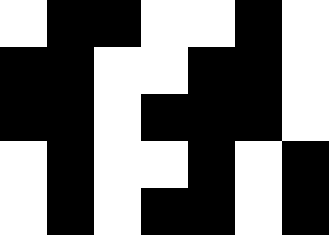[["white", "black", "black", "white", "white", "black", "white"], ["black", "black", "white", "white", "black", "black", "white"], ["black", "black", "white", "black", "black", "black", "white"], ["white", "black", "white", "white", "black", "white", "black"], ["white", "black", "white", "black", "black", "white", "black"]]